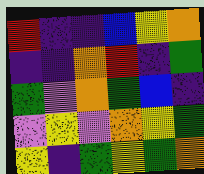[["red", "indigo", "indigo", "blue", "yellow", "orange"], ["indigo", "indigo", "orange", "red", "indigo", "green"], ["green", "violet", "orange", "green", "blue", "indigo"], ["violet", "yellow", "violet", "orange", "yellow", "green"], ["yellow", "indigo", "green", "yellow", "green", "orange"]]